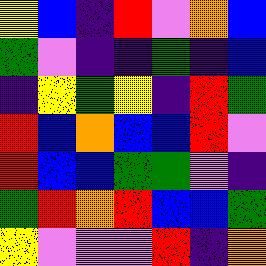[["yellow", "blue", "indigo", "red", "violet", "orange", "blue"], ["green", "violet", "indigo", "indigo", "green", "indigo", "blue"], ["indigo", "yellow", "green", "yellow", "indigo", "red", "green"], ["red", "blue", "orange", "blue", "blue", "red", "violet"], ["red", "blue", "blue", "green", "green", "violet", "indigo"], ["green", "red", "orange", "red", "blue", "blue", "green"], ["yellow", "violet", "violet", "violet", "red", "indigo", "orange"]]